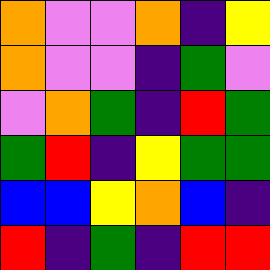[["orange", "violet", "violet", "orange", "indigo", "yellow"], ["orange", "violet", "violet", "indigo", "green", "violet"], ["violet", "orange", "green", "indigo", "red", "green"], ["green", "red", "indigo", "yellow", "green", "green"], ["blue", "blue", "yellow", "orange", "blue", "indigo"], ["red", "indigo", "green", "indigo", "red", "red"]]